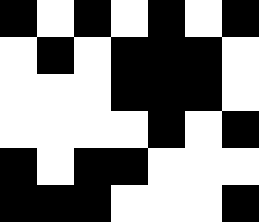[["black", "white", "black", "white", "black", "white", "black"], ["white", "black", "white", "black", "black", "black", "white"], ["white", "white", "white", "black", "black", "black", "white"], ["white", "white", "white", "white", "black", "white", "black"], ["black", "white", "black", "black", "white", "white", "white"], ["black", "black", "black", "white", "white", "white", "black"]]